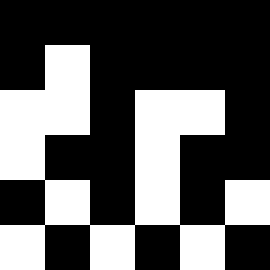[["black", "black", "black", "black", "black", "black"], ["black", "white", "black", "black", "black", "black"], ["white", "white", "black", "white", "white", "black"], ["white", "black", "black", "white", "black", "black"], ["black", "white", "black", "white", "black", "white"], ["white", "black", "white", "black", "white", "black"]]